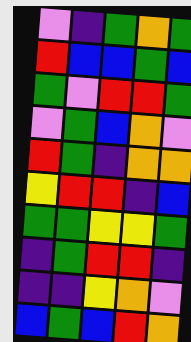[["violet", "indigo", "green", "orange", "green"], ["red", "blue", "blue", "green", "blue"], ["green", "violet", "red", "red", "green"], ["violet", "green", "blue", "orange", "violet"], ["red", "green", "indigo", "orange", "orange"], ["yellow", "red", "red", "indigo", "blue"], ["green", "green", "yellow", "yellow", "green"], ["indigo", "green", "red", "red", "indigo"], ["indigo", "indigo", "yellow", "orange", "violet"], ["blue", "green", "blue", "red", "orange"]]